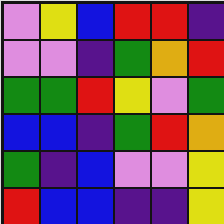[["violet", "yellow", "blue", "red", "red", "indigo"], ["violet", "violet", "indigo", "green", "orange", "red"], ["green", "green", "red", "yellow", "violet", "green"], ["blue", "blue", "indigo", "green", "red", "orange"], ["green", "indigo", "blue", "violet", "violet", "yellow"], ["red", "blue", "blue", "indigo", "indigo", "yellow"]]